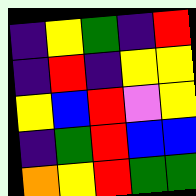[["indigo", "yellow", "green", "indigo", "red"], ["indigo", "red", "indigo", "yellow", "yellow"], ["yellow", "blue", "red", "violet", "yellow"], ["indigo", "green", "red", "blue", "blue"], ["orange", "yellow", "red", "green", "green"]]